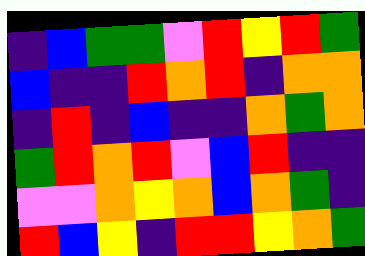[["indigo", "blue", "green", "green", "violet", "red", "yellow", "red", "green"], ["blue", "indigo", "indigo", "red", "orange", "red", "indigo", "orange", "orange"], ["indigo", "red", "indigo", "blue", "indigo", "indigo", "orange", "green", "orange"], ["green", "red", "orange", "red", "violet", "blue", "red", "indigo", "indigo"], ["violet", "violet", "orange", "yellow", "orange", "blue", "orange", "green", "indigo"], ["red", "blue", "yellow", "indigo", "red", "red", "yellow", "orange", "green"]]